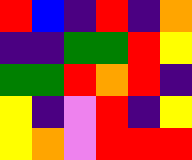[["red", "blue", "indigo", "red", "indigo", "orange"], ["indigo", "indigo", "green", "green", "red", "yellow"], ["green", "green", "red", "orange", "red", "indigo"], ["yellow", "indigo", "violet", "red", "indigo", "yellow"], ["yellow", "orange", "violet", "red", "red", "red"]]